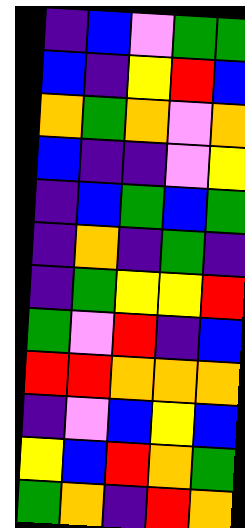[["indigo", "blue", "violet", "green", "green"], ["blue", "indigo", "yellow", "red", "blue"], ["orange", "green", "orange", "violet", "orange"], ["blue", "indigo", "indigo", "violet", "yellow"], ["indigo", "blue", "green", "blue", "green"], ["indigo", "orange", "indigo", "green", "indigo"], ["indigo", "green", "yellow", "yellow", "red"], ["green", "violet", "red", "indigo", "blue"], ["red", "red", "orange", "orange", "orange"], ["indigo", "violet", "blue", "yellow", "blue"], ["yellow", "blue", "red", "orange", "green"], ["green", "orange", "indigo", "red", "orange"]]